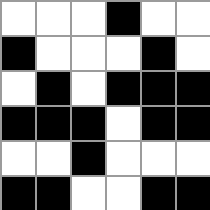[["white", "white", "white", "black", "white", "white"], ["black", "white", "white", "white", "black", "white"], ["white", "black", "white", "black", "black", "black"], ["black", "black", "black", "white", "black", "black"], ["white", "white", "black", "white", "white", "white"], ["black", "black", "white", "white", "black", "black"]]